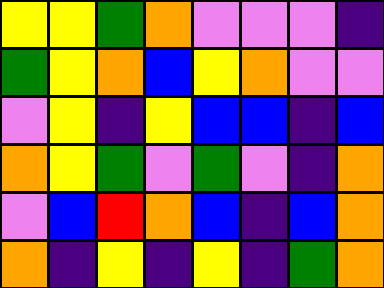[["yellow", "yellow", "green", "orange", "violet", "violet", "violet", "indigo"], ["green", "yellow", "orange", "blue", "yellow", "orange", "violet", "violet"], ["violet", "yellow", "indigo", "yellow", "blue", "blue", "indigo", "blue"], ["orange", "yellow", "green", "violet", "green", "violet", "indigo", "orange"], ["violet", "blue", "red", "orange", "blue", "indigo", "blue", "orange"], ["orange", "indigo", "yellow", "indigo", "yellow", "indigo", "green", "orange"]]